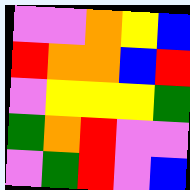[["violet", "violet", "orange", "yellow", "blue"], ["red", "orange", "orange", "blue", "red"], ["violet", "yellow", "yellow", "yellow", "green"], ["green", "orange", "red", "violet", "violet"], ["violet", "green", "red", "violet", "blue"]]